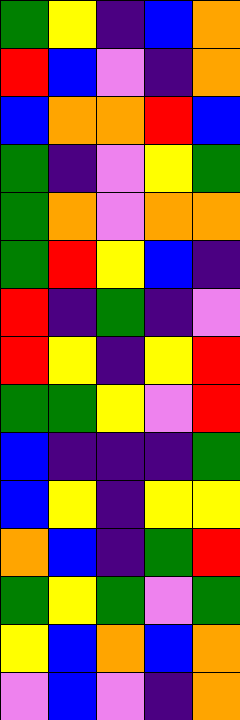[["green", "yellow", "indigo", "blue", "orange"], ["red", "blue", "violet", "indigo", "orange"], ["blue", "orange", "orange", "red", "blue"], ["green", "indigo", "violet", "yellow", "green"], ["green", "orange", "violet", "orange", "orange"], ["green", "red", "yellow", "blue", "indigo"], ["red", "indigo", "green", "indigo", "violet"], ["red", "yellow", "indigo", "yellow", "red"], ["green", "green", "yellow", "violet", "red"], ["blue", "indigo", "indigo", "indigo", "green"], ["blue", "yellow", "indigo", "yellow", "yellow"], ["orange", "blue", "indigo", "green", "red"], ["green", "yellow", "green", "violet", "green"], ["yellow", "blue", "orange", "blue", "orange"], ["violet", "blue", "violet", "indigo", "orange"]]